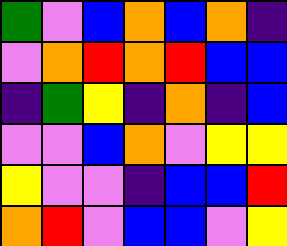[["green", "violet", "blue", "orange", "blue", "orange", "indigo"], ["violet", "orange", "red", "orange", "red", "blue", "blue"], ["indigo", "green", "yellow", "indigo", "orange", "indigo", "blue"], ["violet", "violet", "blue", "orange", "violet", "yellow", "yellow"], ["yellow", "violet", "violet", "indigo", "blue", "blue", "red"], ["orange", "red", "violet", "blue", "blue", "violet", "yellow"]]